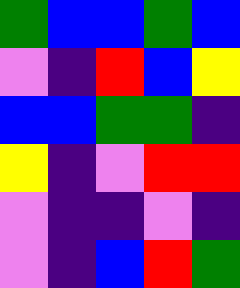[["green", "blue", "blue", "green", "blue"], ["violet", "indigo", "red", "blue", "yellow"], ["blue", "blue", "green", "green", "indigo"], ["yellow", "indigo", "violet", "red", "red"], ["violet", "indigo", "indigo", "violet", "indigo"], ["violet", "indigo", "blue", "red", "green"]]